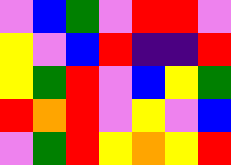[["violet", "blue", "green", "violet", "red", "red", "violet"], ["yellow", "violet", "blue", "red", "indigo", "indigo", "red"], ["yellow", "green", "red", "violet", "blue", "yellow", "green"], ["red", "orange", "red", "violet", "yellow", "violet", "blue"], ["violet", "green", "red", "yellow", "orange", "yellow", "red"]]